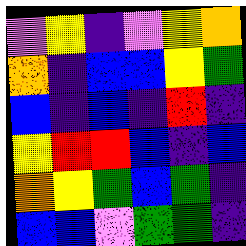[["violet", "yellow", "indigo", "violet", "yellow", "orange"], ["orange", "indigo", "blue", "blue", "yellow", "green"], ["blue", "indigo", "blue", "indigo", "red", "indigo"], ["yellow", "red", "red", "blue", "indigo", "blue"], ["orange", "yellow", "green", "blue", "green", "indigo"], ["blue", "blue", "violet", "green", "green", "indigo"]]